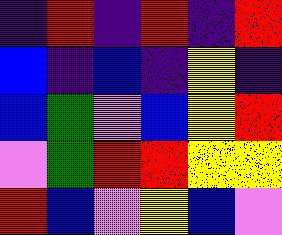[["indigo", "red", "indigo", "red", "indigo", "red"], ["blue", "indigo", "blue", "indigo", "yellow", "indigo"], ["blue", "green", "violet", "blue", "yellow", "red"], ["violet", "green", "red", "red", "yellow", "yellow"], ["red", "blue", "violet", "yellow", "blue", "violet"]]